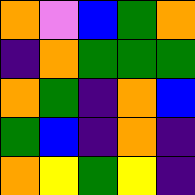[["orange", "violet", "blue", "green", "orange"], ["indigo", "orange", "green", "green", "green"], ["orange", "green", "indigo", "orange", "blue"], ["green", "blue", "indigo", "orange", "indigo"], ["orange", "yellow", "green", "yellow", "indigo"]]